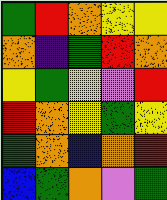[["green", "red", "orange", "yellow", "yellow"], ["orange", "indigo", "green", "red", "orange"], ["yellow", "green", "yellow", "violet", "red"], ["red", "orange", "yellow", "green", "yellow"], ["green", "orange", "blue", "orange", "red"], ["blue", "green", "orange", "violet", "green"]]